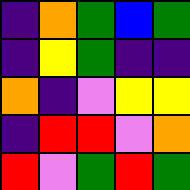[["indigo", "orange", "green", "blue", "green"], ["indigo", "yellow", "green", "indigo", "indigo"], ["orange", "indigo", "violet", "yellow", "yellow"], ["indigo", "red", "red", "violet", "orange"], ["red", "violet", "green", "red", "green"]]